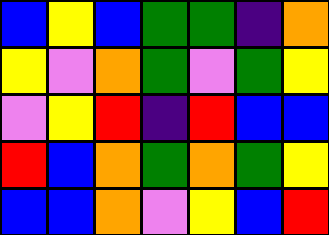[["blue", "yellow", "blue", "green", "green", "indigo", "orange"], ["yellow", "violet", "orange", "green", "violet", "green", "yellow"], ["violet", "yellow", "red", "indigo", "red", "blue", "blue"], ["red", "blue", "orange", "green", "orange", "green", "yellow"], ["blue", "blue", "orange", "violet", "yellow", "blue", "red"]]